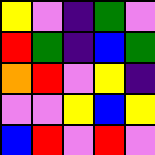[["yellow", "violet", "indigo", "green", "violet"], ["red", "green", "indigo", "blue", "green"], ["orange", "red", "violet", "yellow", "indigo"], ["violet", "violet", "yellow", "blue", "yellow"], ["blue", "red", "violet", "red", "violet"]]